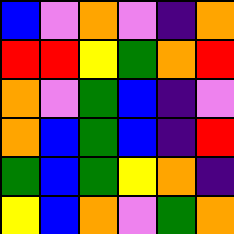[["blue", "violet", "orange", "violet", "indigo", "orange"], ["red", "red", "yellow", "green", "orange", "red"], ["orange", "violet", "green", "blue", "indigo", "violet"], ["orange", "blue", "green", "blue", "indigo", "red"], ["green", "blue", "green", "yellow", "orange", "indigo"], ["yellow", "blue", "orange", "violet", "green", "orange"]]